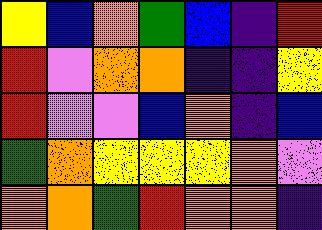[["yellow", "blue", "orange", "green", "blue", "indigo", "red"], ["red", "violet", "orange", "orange", "indigo", "indigo", "yellow"], ["red", "violet", "violet", "blue", "orange", "indigo", "blue"], ["green", "orange", "yellow", "yellow", "yellow", "orange", "violet"], ["orange", "orange", "green", "red", "orange", "orange", "indigo"]]